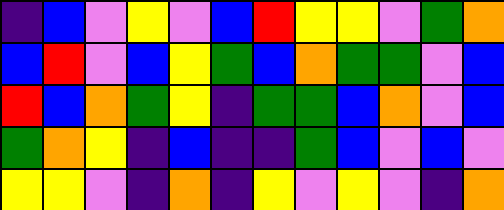[["indigo", "blue", "violet", "yellow", "violet", "blue", "red", "yellow", "yellow", "violet", "green", "orange"], ["blue", "red", "violet", "blue", "yellow", "green", "blue", "orange", "green", "green", "violet", "blue"], ["red", "blue", "orange", "green", "yellow", "indigo", "green", "green", "blue", "orange", "violet", "blue"], ["green", "orange", "yellow", "indigo", "blue", "indigo", "indigo", "green", "blue", "violet", "blue", "violet"], ["yellow", "yellow", "violet", "indigo", "orange", "indigo", "yellow", "violet", "yellow", "violet", "indigo", "orange"]]